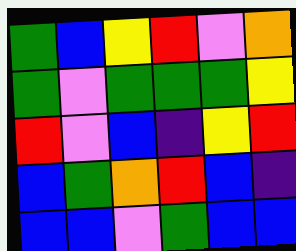[["green", "blue", "yellow", "red", "violet", "orange"], ["green", "violet", "green", "green", "green", "yellow"], ["red", "violet", "blue", "indigo", "yellow", "red"], ["blue", "green", "orange", "red", "blue", "indigo"], ["blue", "blue", "violet", "green", "blue", "blue"]]